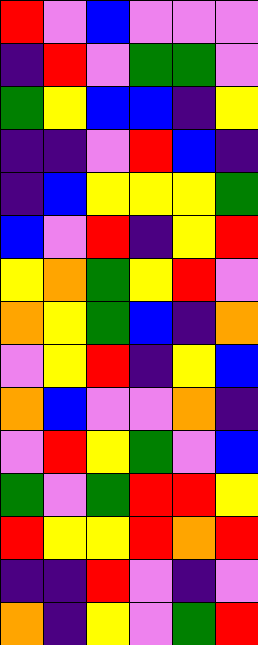[["red", "violet", "blue", "violet", "violet", "violet"], ["indigo", "red", "violet", "green", "green", "violet"], ["green", "yellow", "blue", "blue", "indigo", "yellow"], ["indigo", "indigo", "violet", "red", "blue", "indigo"], ["indigo", "blue", "yellow", "yellow", "yellow", "green"], ["blue", "violet", "red", "indigo", "yellow", "red"], ["yellow", "orange", "green", "yellow", "red", "violet"], ["orange", "yellow", "green", "blue", "indigo", "orange"], ["violet", "yellow", "red", "indigo", "yellow", "blue"], ["orange", "blue", "violet", "violet", "orange", "indigo"], ["violet", "red", "yellow", "green", "violet", "blue"], ["green", "violet", "green", "red", "red", "yellow"], ["red", "yellow", "yellow", "red", "orange", "red"], ["indigo", "indigo", "red", "violet", "indigo", "violet"], ["orange", "indigo", "yellow", "violet", "green", "red"]]